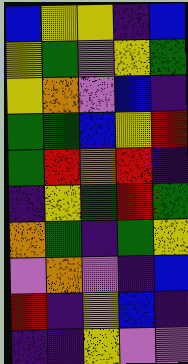[["blue", "yellow", "yellow", "indigo", "blue"], ["yellow", "green", "violet", "yellow", "green"], ["yellow", "orange", "violet", "blue", "indigo"], ["green", "green", "blue", "yellow", "red"], ["green", "red", "orange", "red", "indigo"], ["indigo", "yellow", "green", "red", "green"], ["orange", "green", "indigo", "green", "yellow"], ["violet", "orange", "violet", "indigo", "blue"], ["red", "indigo", "yellow", "blue", "indigo"], ["indigo", "indigo", "yellow", "violet", "violet"]]